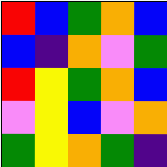[["red", "blue", "green", "orange", "blue"], ["blue", "indigo", "orange", "violet", "green"], ["red", "yellow", "green", "orange", "blue"], ["violet", "yellow", "blue", "violet", "orange"], ["green", "yellow", "orange", "green", "indigo"]]